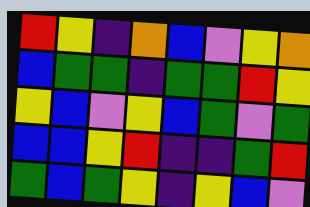[["red", "yellow", "indigo", "orange", "blue", "violet", "yellow", "orange"], ["blue", "green", "green", "indigo", "green", "green", "red", "yellow"], ["yellow", "blue", "violet", "yellow", "blue", "green", "violet", "green"], ["blue", "blue", "yellow", "red", "indigo", "indigo", "green", "red"], ["green", "blue", "green", "yellow", "indigo", "yellow", "blue", "violet"]]